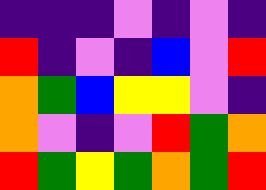[["indigo", "indigo", "indigo", "violet", "indigo", "violet", "indigo"], ["red", "indigo", "violet", "indigo", "blue", "violet", "red"], ["orange", "green", "blue", "yellow", "yellow", "violet", "indigo"], ["orange", "violet", "indigo", "violet", "red", "green", "orange"], ["red", "green", "yellow", "green", "orange", "green", "red"]]